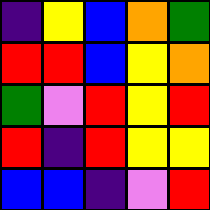[["indigo", "yellow", "blue", "orange", "green"], ["red", "red", "blue", "yellow", "orange"], ["green", "violet", "red", "yellow", "red"], ["red", "indigo", "red", "yellow", "yellow"], ["blue", "blue", "indigo", "violet", "red"]]